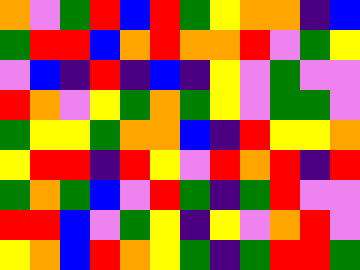[["orange", "violet", "green", "red", "blue", "red", "green", "yellow", "orange", "orange", "indigo", "blue"], ["green", "red", "red", "blue", "orange", "red", "orange", "orange", "red", "violet", "green", "yellow"], ["violet", "blue", "indigo", "red", "indigo", "blue", "indigo", "yellow", "violet", "green", "violet", "violet"], ["red", "orange", "violet", "yellow", "green", "orange", "green", "yellow", "violet", "green", "green", "violet"], ["green", "yellow", "yellow", "green", "orange", "orange", "blue", "indigo", "red", "yellow", "yellow", "orange"], ["yellow", "red", "red", "indigo", "red", "yellow", "violet", "red", "orange", "red", "indigo", "red"], ["green", "orange", "green", "blue", "violet", "red", "green", "indigo", "green", "red", "violet", "violet"], ["red", "red", "blue", "violet", "green", "yellow", "indigo", "yellow", "violet", "orange", "red", "violet"], ["yellow", "orange", "blue", "red", "orange", "yellow", "green", "indigo", "green", "red", "red", "green"]]